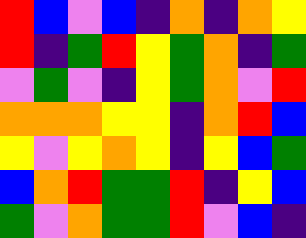[["red", "blue", "violet", "blue", "indigo", "orange", "indigo", "orange", "yellow"], ["red", "indigo", "green", "red", "yellow", "green", "orange", "indigo", "green"], ["violet", "green", "violet", "indigo", "yellow", "green", "orange", "violet", "red"], ["orange", "orange", "orange", "yellow", "yellow", "indigo", "orange", "red", "blue"], ["yellow", "violet", "yellow", "orange", "yellow", "indigo", "yellow", "blue", "green"], ["blue", "orange", "red", "green", "green", "red", "indigo", "yellow", "blue"], ["green", "violet", "orange", "green", "green", "red", "violet", "blue", "indigo"]]